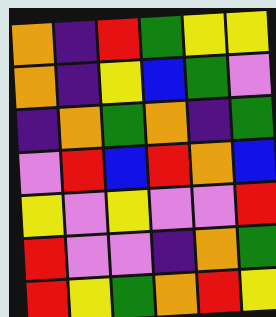[["orange", "indigo", "red", "green", "yellow", "yellow"], ["orange", "indigo", "yellow", "blue", "green", "violet"], ["indigo", "orange", "green", "orange", "indigo", "green"], ["violet", "red", "blue", "red", "orange", "blue"], ["yellow", "violet", "yellow", "violet", "violet", "red"], ["red", "violet", "violet", "indigo", "orange", "green"], ["red", "yellow", "green", "orange", "red", "yellow"]]